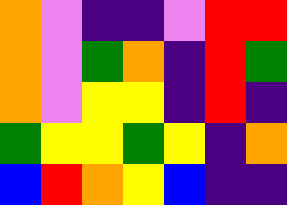[["orange", "violet", "indigo", "indigo", "violet", "red", "red"], ["orange", "violet", "green", "orange", "indigo", "red", "green"], ["orange", "violet", "yellow", "yellow", "indigo", "red", "indigo"], ["green", "yellow", "yellow", "green", "yellow", "indigo", "orange"], ["blue", "red", "orange", "yellow", "blue", "indigo", "indigo"]]